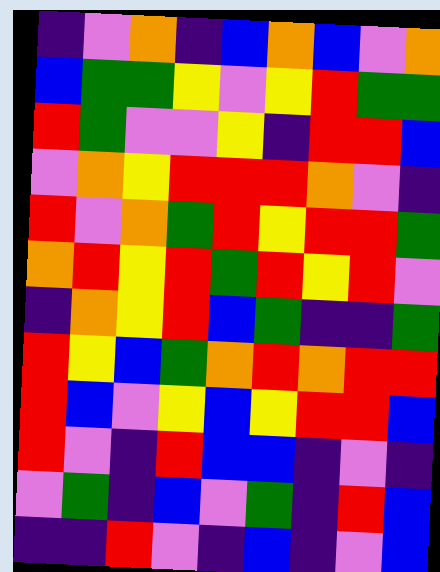[["indigo", "violet", "orange", "indigo", "blue", "orange", "blue", "violet", "orange"], ["blue", "green", "green", "yellow", "violet", "yellow", "red", "green", "green"], ["red", "green", "violet", "violet", "yellow", "indigo", "red", "red", "blue"], ["violet", "orange", "yellow", "red", "red", "red", "orange", "violet", "indigo"], ["red", "violet", "orange", "green", "red", "yellow", "red", "red", "green"], ["orange", "red", "yellow", "red", "green", "red", "yellow", "red", "violet"], ["indigo", "orange", "yellow", "red", "blue", "green", "indigo", "indigo", "green"], ["red", "yellow", "blue", "green", "orange", "red", "orange", "red", "red"], ["red", "blue", "violet", "yellow", "blue", "yellow", "red", "red", "blue"], ["red", "violet", "indigo", "red", "blue", "blue", "indigo", "violet", "indigo"], ["violet", "green", "indigo", "blue", "violet", "green", "indigo", "red", "blue"], ["indigo", "indigo", "red", "violet", "indigo", "blue", "indigo", "violet", "blue"]]